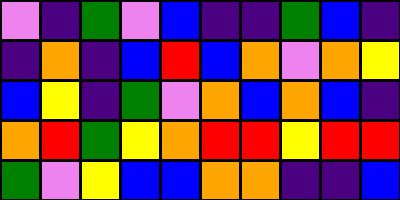[["violet", "indigo", "green", "violet", "blue", "indigo", "indigo", "green", "blue", "indigo"], ["indigo", "orange", "indigo", "blue", "red", "blue", "orange", "violet", "orange", "yellow"], ["blue", "yellow", "indigo", "green", "violet", "orange", "blue", "orange", "blue", "indigo"], ["orange", "red", "green", "yellow", "orange", "red", "red", "yellow", "red", "red"], ["green", "violet", "yellow", "blue", "blue", "orange", "orange", "indigo", "indigo", "blue"]]